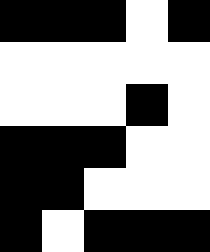[["black", "black", "black", "white", "black"], ["white", "white", "white", "white", "white"], ["white", "white", "white", "black", "white"], ["black", "black", "black", "white", "white"], ["black", "black", "white", "white", "white"], ["black", "white", "black", "black", "black"]]